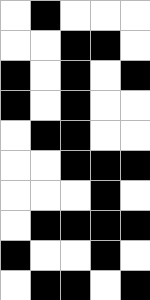[["white", "black", "white", "white", "white"], ["white", "white", "black", "black", "white"], ["black", "white", "black", "white", "black"], ["black", "white", "black", "white", "white"], ["white", "black", "black", "white", "white"], ["white", "white", "black", "black", "black"], ["white", "white", "white", "black", "white"], ["white", "black", "black", "black", "black"], ["black", "white", "white", "black", "white"], ["white", "black", "black", "white", "black"]]